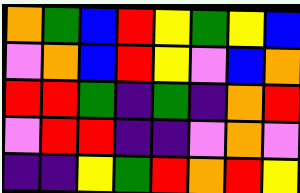[["orange", "green", "blue", "red", "yellow", "green", "yellow", "blue"], ["violet", "orange", "blue", "red", "yellow", "violet", "blue", "orange"], ["red", "red", "green", "indigo", "green", "indigo", "orange", "red"], ["violet", "red", "red", "indigo", "indigo", "violet", "orange", "violet"], ["indigo", "indigo", "yellow", "green", "red", "orange", "red", "yellow"]]